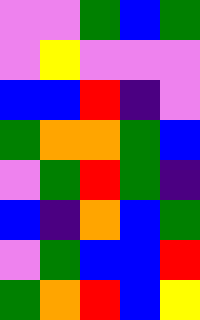[["violet", "violet", "green", "blue", "green"], ["violet", "yellow", "violet", "violet", "violet"], ["blue", "blue", "red", "indigo", "violet"], ["green", "orange", "orange", "green", "blue"], ["violet", "green", "red", "green", "indigo"], ["blue", "indigo", "orange", "blue", "green"], ["violet", "green", "blue", "blue", "red"], ["green", "orange", "red", "blue", "yellow"]]